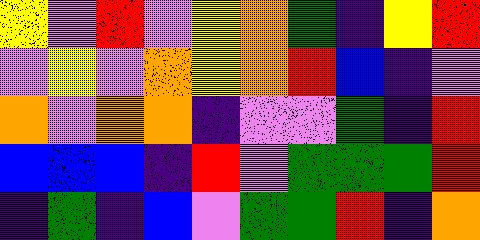[["yellow", "violet", "red", "violet", "yellow", "orange", "green", "indigo", "yellow", "red"], ["violet", "yellow", "violet", "orange", "yellow", "orange", "red", "blue", "indigo", "violet"], ["orange", "violet", "orange", "orange", "indigo", "violet", "violet", "green", "indigo", "red"], ["blue", "blue", "blue", "indigo", "red", "violet", "green", "green", "green", "red"], ["indigo", "green", "indigo", "blue", "violet", "green", "green", "red", "indigo", "orange"]]